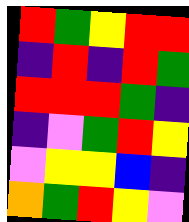[["red", "green", "yellow", "red", "red"], ["indigo", "red", "indigo", "red", "green"], ["red", "red", "red", "green", "indigo"], ["indigo", "violet", "green", "red", "yellow"], ["violet", "yellow", "yellow", "blue", "indigo"], ["orange", "green", "red", "yellow", "violet"]]